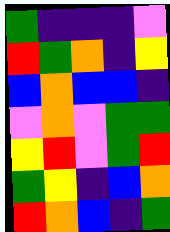[["green", "indigo", "indigo", "indigo", "violet"], ["red", "green", "orange", "indigo", "yellow"], ["blue", "orange", "blue", "blue", "indigo"], ["violet", "orange", "violet", "green", "green"], ["yellow", "red", "violet", "green", "red"], ["green", "yellow", "indigo", "blue", "orange"], ["red", "orange", "blue", "indigo", "green"]]